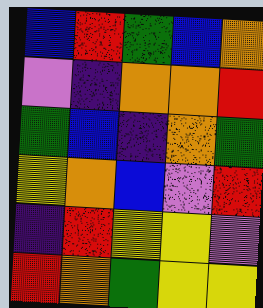[["blue", "red", "green", "blue", "orange"], ["violet", "indigo", "orange", "orange", "red"], ["green", "blue", "indigo", "orange", "green"], ["yellow", "orange", "blue", "violet", "red"], ["indigo", "red", "yellow", "yellow", "violet"], ["red", "orange", "green", "yellow", "yellow"]]